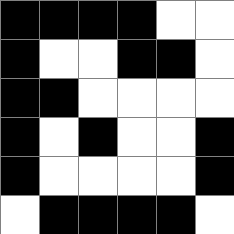[["black", "black", "black", "black", "white", "white"], ["black", "white", "white", "black", "black", "white"], ["black", "black", "white", "white", "white", "white"], ["black", "white", "black", "white", "white", "black"], ["black", "white", "white", "white", "white", "black"], ["white", "black", "black", "black", "black", "white"]]